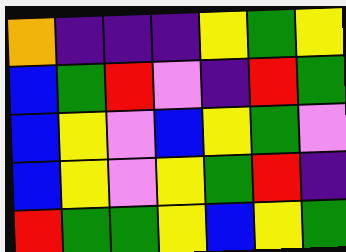[["orange", "indigo", "indigo", "indigo", "yellow", "green", "yellow"], ["blue", "green", "red", "violet", "indigo", "red", "green"], ["blue", "yellow", "violet", "blue", "yellow", "green", "violet"], ["blue", "yellow", "violet", "yellow", "green", "red", "indigo"], ["red", "green", "green", "yellow", "blue", "yellow", "green"]]